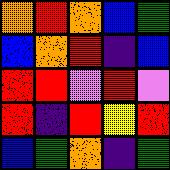[["orange", "red", "orange", "blue", "green"], ["blue", "orange", "red", "indigo", "blue"], ["red", "red", "violet", "red", "violet"], ["red", "indigo", "red", "yellow", "red"], ["blue", "green", "orange", "indigo", "green"]]